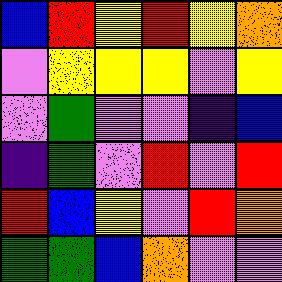[["blue", "red", "yellow", "red", "yellow", "orange"], ["violet", "yellow", "yellow", "yellow", "violet", "yellow"], ["violet", "green", "violet", "violet", "indigo", "blue"], ["indigo", "green", "violet", "red", "violet", "red"], ["red", "blue", "yellow", "violet", "red", "orange"], ["green", "green", "blue", "orange", "violet", "violet"]]